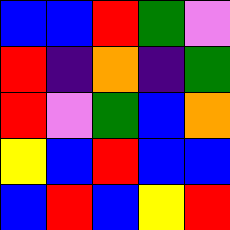[["blue", "blue", "red", "green", "violet"], ["red", "indigo", "orange", "indigo", "green"], ["red", "violet", "green", "blue", "orange"], ["yellow", "blue", "red", "blue", "blue"], ["blue", "red", "blue", "yellow", "red"]]